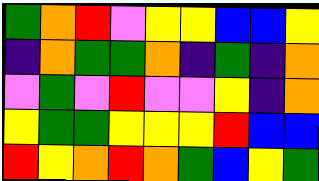[["green", "orange", "red", "violet", "yellow", "yellow", "blue", "blue", "yellow"], ["indigo", "orange", "green", "green", "orange", "indigo", "green", "indigo", "orange"], ["violet", "green", "violet", "red", "violet", "violet", "yellow", "indigo", "orange"], ["yellow", "green", "green", "yellow", "yellow", "yellow", "red", "blue", "blue"], ["red", "yellow", "orange", "red", "orange", "green", "blue", "yellow", "green"]]